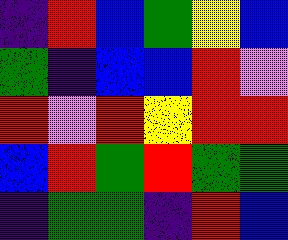[["indigo", "red", "blue", "green", "yellow", "blue"], ["green", "indigo", "blue", "blue", "red", "violet"], ["red", "violet", "red", "yellow", "red", "red"], ["blue", "red", "green", "red", "green", "green"], ["indigo", "green", "green", "indigo", "red", "blue"]]